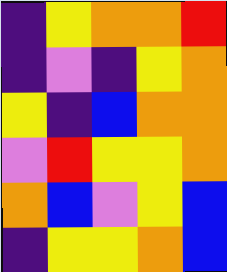[["indigo", "yellow", "orange", "orange", "red"], ["indigo", "violet", "indigo", "yellow", "orange"], ["yellow", "indigo", "blue", "orange", "orange"], ["violet", "red", "yellow", "yellow", "orange"], ["orange", "blue", "violet", "yellow", "blue"], ["indigo", "yellow", "yellow", "orange", "blue"]]